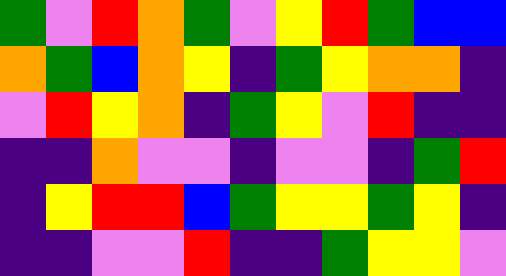[["green", "violet", "red", "orange", "green", "violet", "yellow", "red", "green", "blue", "blue"], ["orange", "green", "blue", "orange", "yellow", "indigo", "green", "yellow", "orange", "orange", "indigo"], ["violet", "red", "yellow", "orange", "indigo", "green", "yellow", "violet", "red", "indigo", "indigo"], ["indigo", "indigo", "orange", "violet", "violet", "indigo", "violet", "violet", "indigo", "green", "red"], ["indigo", "yellow", "red", "red", "blue", "green", "yellow", "yellow", "green", "yellow", "indigo"], ["indigo", "indigo", "violet", "violet", "red", "indigo", "indigo", "green", "yellow", "yellow", "violet"]]